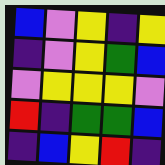[["blue", "violet", "yellow", "indigo", "yellow"], ["indigo", "violet", "yellow", "green", "blue"], ["violet", "yellow", "yellow", "yellow", "violet"], ["red", "indigo", "green", "green", "blue"], ["indigo", "blue", "yellow", "red", "indigo"]]